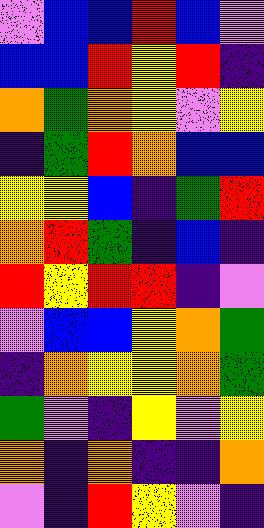[["violet", "blue", "blue", "red", "blue", "violet"], ["blue", "blue", "red", "yellow", "red", "indigo"], ["orange", "green", "orange", "yellow", "violet", "yellow"], ["indigo", "green", "red", "orange", "blue", "blue"], ["yellow", "yellow", "blue", "indigo", "green", "red"], ["orange", "red", "green", "indigo", "blue", "indigo"], ["red", "yellow", "red", "red", "indigo", "violet"], ["violet", "blue", "blue", "yellow", "orange", "green"], ["indigo", "orange", "yellow", "yellow", "orange", "green"], ["green", "violet", "indigo", "yellow", "violet", "yellow"], ["orange", "indigo", "orange", "indigo", "indigo", "orange"], ["violet", "indigo", "red", "yellow", "violet", "indigo"]]